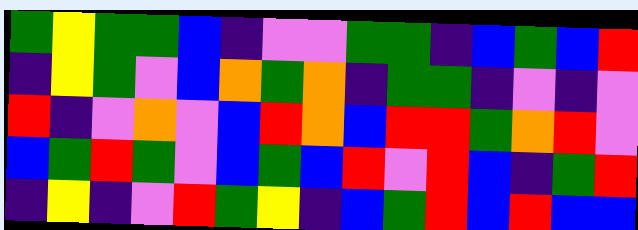[["green", "yellow", "green", "green", "blue", "indigo", "violet", "violet", "green", "green", "indigo", "blue", "green", "blue", "red"], ["indigo", "yellow", "green", "violet", "blue", "orange", "green", "orange", "indigo", "green", "green", "indigo", "violet", "indigo", "violet"], ["red", "indigo", "violet", "orange", "violet", "blue", "red", "orange", "blue", "red", "red", "green", "orange", "red", "violet"], ["blue", "green", "red", "green", "violet", "blue", "green", "blue", "red", "violet", "red", "blue", "indigo", "green", "red"], ["indigo", "yellow", "indigo", "violet", "red", "green", "yellow", "indigo", "blue", "green", "red", "blue", "red", "blue", "blue"]]